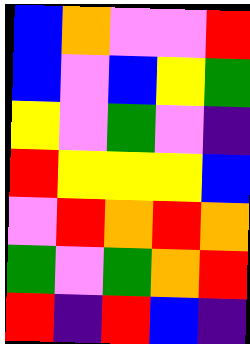[["blue", "orange", "violet", "violet", "red"], ["blue", "violet", "blue", "yellow", "green"], ["yellow", "violet", "green", "violet", "indigo"], ["red", "yellow", "yellow", "yellow", "blue"], ["violet", "red", "orange", "red", "orange"], ["green", "violet", "green", "orange", "red"], ["red", "indigo", "red", "blue", "indigo"]]